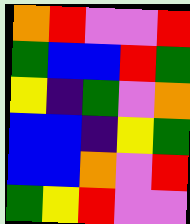[["orange", "red", "violet", "violet", "red"], ["green", "blue", "blue", "red", "green"], ["yellow", "indigo", "green", "violet", "orange"], ["blue", "blue", "indigo", "yellow", "green"], ["blue", "blue", "orange", "violet", "red"], ["green", "yellow", "red", "violet", "violet"]]